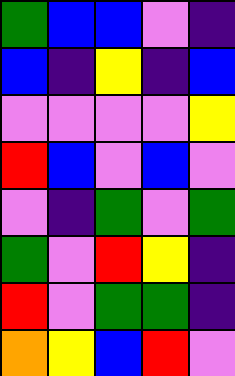[["green", "blue", "blue", "violet", "indigo"], ["blue", "indigo", "yellow", "indigo", "blue"], ["violet", "violet", "violet", "violet", "yellow"], ["red", "blue", "violet", "blue", "violet"], ["violet", "indigo", "green", "violet", "green"], ["green", "violet", "red", "yellow", "indigo"], ["red", "violet", "green", "green", "indigo"], ["orange", "yellow", "blue", "red", "violet"]]